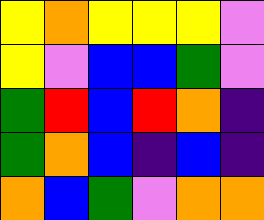[["yellow", "orange", "yellow", "yellow", "yellow", "violet"], ["yellow", "violet", "blue", "blue", "green", "violet"], ["green", "red", "blue", "red", "orange", "indigo"], ["green", "orange", "blue", "indigo", "blue", "indigo"], ["orange", "blue", "green", "violet", "orange", "orange"]]